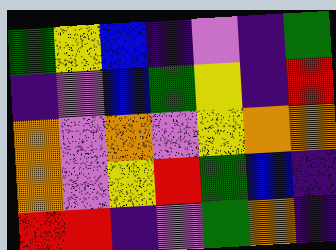[["green", "yellow", "blue", "indigo", "violet", "indigo", "green"], ["indigo", "violet", "blue", "green", "yellow", "indigo", "red"], ["orange", "violet", "orange", "violet", "yellow", "orange", "orange"], ["orange", "violet", "yellow", "red", "green", "blue", "indigo"], ["red", "red", "indigo", "violet", "green", "orange", "indigo"]]